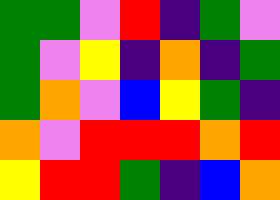[["green", "green", "violet", "red", "indigo", "green", "violet"], ["green", "violet", "yellow", "indigo", "orange", "indigo", "green"], ["green", "orange", "violet", "blue", "yellow", "green", "indigo"], ["orange", "violet", "red", "red", "red", "orange", "red"], ["yellow", "red", "red", "green", "indigo", "blue", "orange"]]